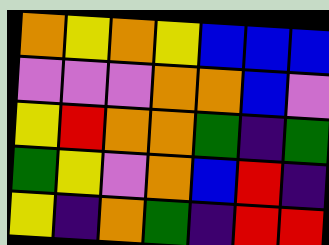[["orange", "yellow", "orange", "yellow", "blue", "blue", "blue"], ["violet", "violet", "violet", "orange", "orange", "blue", "violet"], ["yellow", "red", "orange", "orange", "green", "indigo", "green"], ["green", "yellow", "violet", "orange", "blue", "red", "indigo"], ["yellow", "indigo", "orange", "green", "indigo", "red", "red"]]